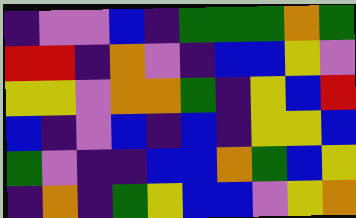[["indigo", "violet", "violet", "blue", "indigo", "green", "green", "green", "orange", "green"], ["red", "red", "indigo", "orange", "violet", "indigo", "blue", "blue", "yellow", "violet"], ["yellow", "yellow", "violet", "orange", "orange", "green", "indigo", "yellow", "blue", "red"], ["blue", "indigo", "violet", "blue", "indigo", "blue", "indigo", "yellow", "yellow", "blue"], ["green", "violet", "indigo", "indigo", "blue", "blue", "orange", "green", "blue", "yellow"], ["indigo", "orange", "indigo", "green", "yellow", "blue", "blue", "violet", "yellow", "orange"]]